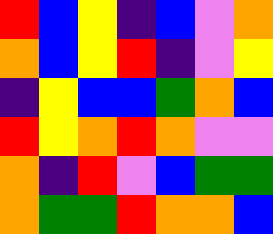[["red", "blue", "yellow", "indigo", "blue", "violet", "orange"], ["orange", "blue", "yellow", "red", "indigo", "violet", "yellow"], ["indigo", "yellow", "blue", "blue", "green", "orange", "blue"], ["red", "yellow", "orange", "red", "orange", "violet", "violet"], ["orange", "indigo", "red", "violet", "blue", "green", "green"], ["orange", "green", "green", "red", "orange", "orange", "blue"]]